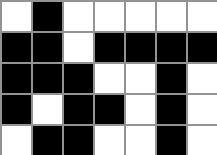[["white", "black", "white", "white", "white", "white", "white"], ["black", "black", "white", "black", "black", "black", "black"], ["black", "black", "black", "white", "white", "black", "white"], ["black", "white", "black", "black", "white", "black", "white"], ["white", "black", "black", "white", "white", "black", "white"]]